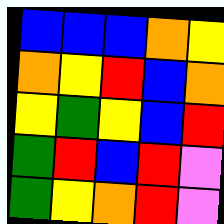[["blue", "blue", "blue", "orange", "yellow"], ["orange", "yellow", "red", "blue", "orange"], ["yellow", "green", "yellow", "blue", "red"], ["green", "red", "blue", "red", "violet"], ["green", "yellow", "orange", "red", "violet"]]